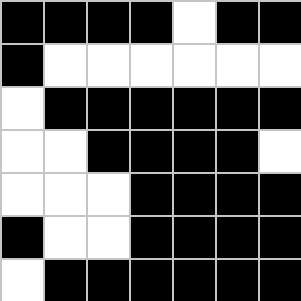[["black", "black", "black", "black", "white", "black", "black"], ["black", "white", "white", "white", "white", "white", "white"], ["white", "black", "black", "black", "black", "black", "black"], ["white", "white", "black", "black", "black", "black", "white"], ["white", "white", "white", "black", "black", "black", "black"], ["black", "white", "white", "black", "black", "black", "black"], ["white", "black", "black", "black", "black", "black", "black"]]